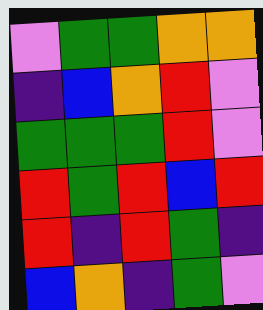[["violet", "green", "green", "orange", "orange"], ["indigo", "blue", "orange", "red", "violet"], ["green", "green", "green", "red", "violet"], ["red", "green", "red", "blue", "red"], ["red", "indigo", "red", "green", "indigo"], ["blue", "orange", "indigo", "green", "violet"]]